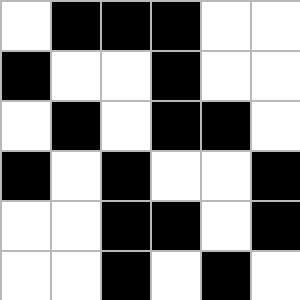[["white", "black", "black", "black", "white", "white"], ["black", "white", "white", "black", "white", "white"], ["white", "black", "white", "black", "black", "white"], ["black", "white", "black", "white", "white", "black"], ["white", "white", "black", "black", "white", "black"], ["white", "white", "black", "white", "black", "white"]]